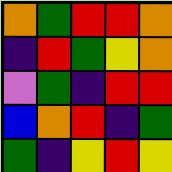[["orange", "green", "red", "red", "orange"], ["indigo", "red", "green", "yellow", "orange"], ["violet", "green", "indigo", "red", "red"], ["blue", "orange", "red", "indigo", "green"], ["green", "indigo", "yellow", "red", "yellow"]]